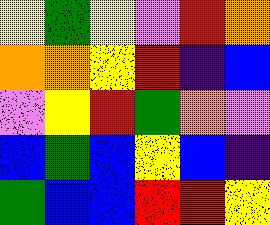[["yellow", "green", "yellow", "violet", "red", "orange"], ["orange", "orange", "yellow", "red", "indigo", "blue"], ["violet", "yellow", "red", "green", "orange", "violet"], ["blue", "green", "blue", "yellow", "blue", "indigo"], ["green", "blue", "blue", "red", "red", "yellow"]]